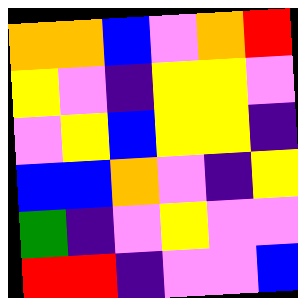[["orange", "orange", "blue", "violet", "orange", "red"], ["yellow", "violet", "indigo", "yellow", "yellow", "violet"], ["violet", "yellow", "blue", "yellow", "yellow", "indigo"], ["blue", "blue", "orange", "violet", "indigo", "yellow"], ["green", "indigo", "violet", "yellow", "violet", "violet"], ["red", "red", "indigo", "violet", "violet", "blue"]]